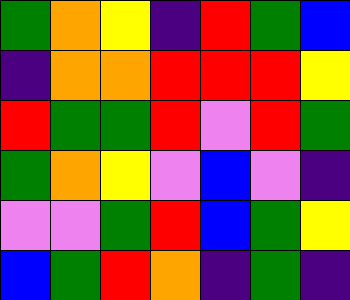[["green", "orange", "yellow", "indigo", "red", "green", "blue"], ["indigo", "orange", "orange", "red", "red", "red", "yellow"], ["red", "green", "green", "red", "violet", "red", "green"], ["green", "orange", "yellow", "violet", "blue", "violet", "indigo"], ["violet", "violet", "green", "red", "blue", "green", "yellow"], ["blue", "green", "red", "orange", "indigo", "green", "indigo"]]